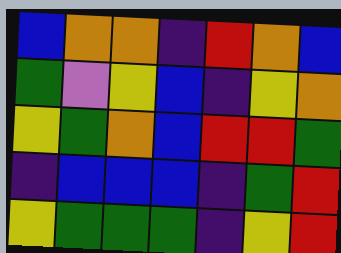[["blue", "orange", "orange", "indigo", "red", "orange", "blue"], ["green", "violet", "yellow", "blue", "indigo", "yellow", "orange"], ["yellow", "green", "orange", "blue", "red", "red", "green"], ["indigo", "blue", "blue", "blue", "indigo", "green", "red"], ["yellow", "green", "green", "green", "indigo", "yellow", "red"]]